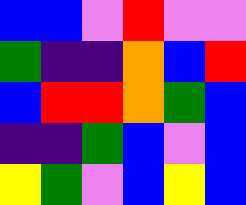[["blue", "blue", "violet", "red", "violet", "violet"], ["green", "indigo", "indigo", "orange", "blue", "red"], ["blue", "red", "red", "orange", "green", "blue"], ["indigo", "indigo", "green", "blue", "violet", "blue"], ["yellow", "green", "violet", "blue", "yellow", "blue"]]